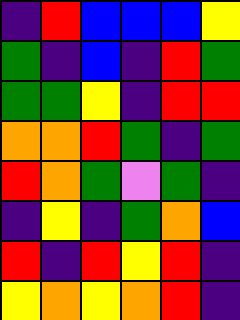[["indigo", "red", "blue", "blue", "blue", "yellow"], ["green", "indigo", "blue", "indigo", "red", "green"], ["green", "green", "yellow", "indigo", "red", "red"], ["orange", "orange", "red", "green", "indigo", "green"], ["red", "orange", "green", "violet", "green", "indigo"], ["indigo", "yellow", "indigo", "green", "orange", "blue"], ["red", "indigo", "red", "yellow", "red", "indigo"], ["yellow", "orange", "yellow", "orange", "red", "indigo"]]